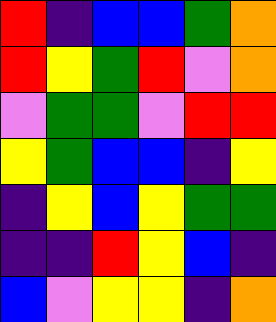[["red", "indigo", "blue", "blue", "green", "orange"], ["red", "yellow", "green", "red", "violet", "orange"], ["violet", "green", "green", "violet", "red", "red"], ["yellow", "green", "blue", "blue", "indigo", "yellow"], ["indigo", "yellow", "blue", "yellow", "green", "green"], ["indigo", "indigo", "red", "yellow", "blue", "indigo"], ["blue", "violet", "yellow", "yellow", "indigo", "orange"]]